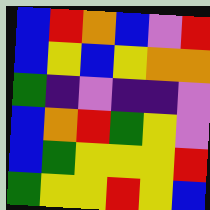[["blue", "red", "orange", "blue", "violet", "red"], ["blue", "yellow", "blue", "yellow", "orange", "orange"], ["green", "indigo", "violet", "indigo", "indigo", "violet"], ["blue", "orange", "red", "green", "yellow", "violet"], ["blue", "green", "yellow", "yellow", "yellow", "red"], ["green", "yellow", "yellow", "red", "yellow", "blue"]]